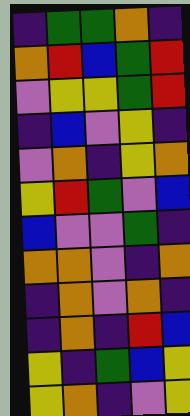[["indigo", "green", "green", "orange", "indigo"], ["orange", "red", "blue", "green", "red"], ["violet", "yellow", "yellow", "green", "red"], ["indigo", "blue", "violet", "yellow", "indigo"], ["violet", "orange", "indigo", "yellow", "orange"], ["yellow", "red", "green", "violet", "blue"], ["blue", "violet", "violet", "green", "indigo"], ["orange", "orange", "violet", "indigo", "orange"], ["indigo", "orange", "violet", "orange", "indigo"], ["indigo", "orange", "indigo", "red", "blue"], ["yellow", "indigo", "green", "blue", "yellow"], ["yellow", "orange", "indigo", "violet", "yellow"]]